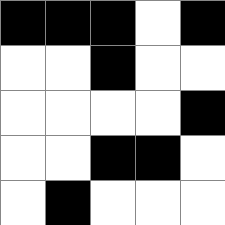[["black", "black", "black", "white", "black"], ["white", "white", "black", "white", "white"], ["white", "white", "white", "white", "black"], ["white", "white", "black", "black", "white"], ["white", "black", "white", "white", "white"]]